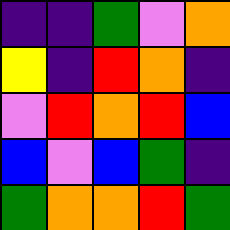[["indigo", "indigo", "green", "violet", "orange"], ["yellow", "indigo", "red", "orange", "indigo"], ["violet", "red", "orange", "red", "blue"], ["blue", "violet", "blue", "green", "indigo"], ["green", "orange", "orange", "red", "green"]]